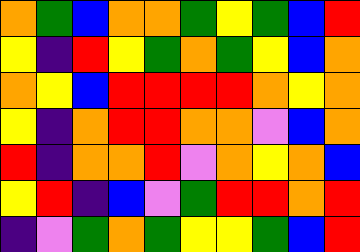[["orange", "green", "blue", "orange", "orange", "green", "yellow", "green", "blue", "red"], ["yellow", "indigo", "red", "yellow", "green", "orange", "green", "yellow", "blue", "orange"], ["orange", "yellow", "blue", "red", "red", "red", "red", "orange", "yellow", "orange"], ["yellow", "indigo", "orange", "red", "red", "orange", "orange", "violet", "blue", "orange"], ["red", "indigo", "orange", "orange", "red", "violet", "orange", "yellow", "orange", "blue"], ["yellow", "red", "indigo", "blue", "violet", "green", "red", "red", "orange", "red"], ["indigo", "violet", "green", "orange", "green", "yellow", "yellow", "green", "blue", "red"]]